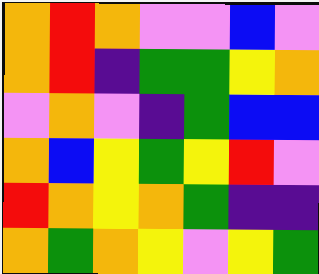[["orange", "red", "orange", "violet", "violet", "blue", "violet"], ["orange", "red", "indigo", "green", "green", "yellow", "orange"], ["violet", "orange", "violet", "indigo", "green", "blue", "blue"], ["orange", "blue", "yellow", "green", "yellow", "red", "violet"], ["red", "orange", "yellow", "orange", "green", "indigo", "indigo"], ["orange", "green", "orange", "yellow", "violet", "yellow", "green"]]